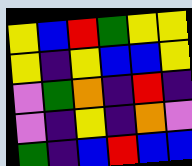[["yellow", "blue", "red", "green", "yellow", "yellow"], ["yellow", "indigo", "yellow", "blue", "blue", "yellow"], ["violet", "green", "orange", "indigo", "red", "indigo"], ["violet", "indigo", "yellow", "indigo", "orange", "violet"], ["green", "indigo", "blue", "red", "blue", "blue"]]